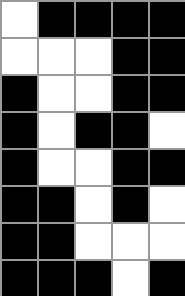[["white", "black", "black", "black", "black"], ["white", "white", "white", "black", "black"], ["black", "white", "white", "black", "black"], ["black", "white", "black", "black", "white"], ["black", "white", "white", "black", "black"], ["black", "black", "white", "black", "white"], ["black", "black", "white", "white", "white"], ["black", "black", "black", "white", "black"]]